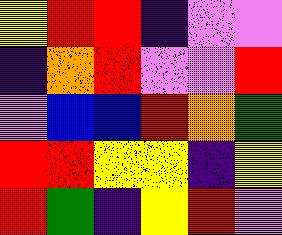[["yellow", "red", "red", "indigo", "violet", "violet"], ["indigo", "orange", "red", "violet", "violet", "red"], ["violet", "blue", "blue", "red", "orange", "green"], ["red", "red", "yellow", "yellow", "indigo", "yellow"], ["red", "green", "indigo", "yellow", "red", "violet"]]